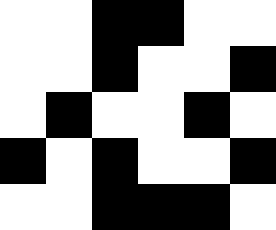[["white", "white", "black", "black", "white", "white"], ["white", "white", "black", "white", "white", "black"], ["white", "black", "white", "white", "black", "white"], ["black", "white", "black", "white", "white", "black"], ["white", "white", "black", "black", "black", "white"]]